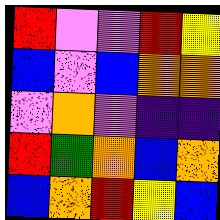[["red", "violet", "violet", "red", "yellow"], ["blue", "violet", "blue", "orange", "orange"], ["violet", "orange", "violet", "indigo", "indigo"], ["red", "green", "orange", "blue", "orange"], ["blue", "orange", "red", "yellow", "blue"]]